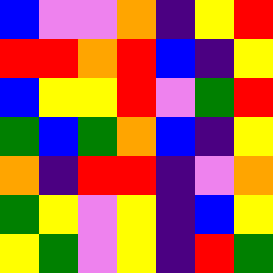[["blue", "violet", "violet", "orange", "indigo", "yellow", "red"], ["red", "red", "orange", "red", "blue", "indigo", "yellow"], ["blue", "yellow", "yellow", "red", "violet", "green", "red"], ["green", "blue", "green", "orange", "blue", "indigo", "yellow"], ["orange", "indigo", "red", "red", "indigo", "violet", "orange"], ["green", "yellow", "violet", "yellow", "indigo", "blue", "yellow"], ["yellow", "green", "violet", "yellow", "indigo", "red", "green"]]